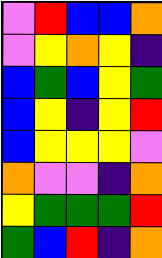[["violet", "red", "blue", "blue", "orange"], ["violet", "yellow", "orange", "yellow", "indigo"], ["blue", "green", "blue", "yellow", "green"], ["blue", "yellow", "indigo", "yellow", "red"], ["blue", "yellow", "yellow", "yellow", "violet"], ["orange", "violet", "violet", "indigo", "orange"], ["yellow", "green", "green", "green", "red"], ["green", "blue", "red", "indigo", "orange"]]